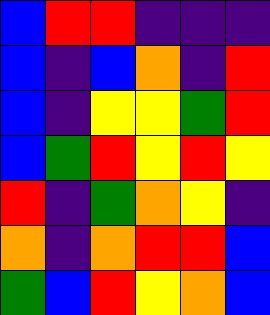[["blue", "red", "red", "indigo", "indigo", "indigo"], ["blue", "indigo", "blue", "orange", "indigo", "red"], ["blue", "indigo", "yellow", "yellow", "green", "red"], ["blue", "green", "red", "yellow", "red", "yellow"], ["red", "indigo", "green", "orange", "yellow", "indigo"], ["orange", "indigo", "orange", "red", "red", "blue"], ["green", "blue", "red", "yellow", "orange", "blue"]]